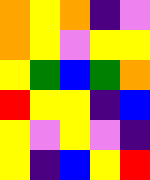[["orange", "yellow", "orange", "indigo", "violet"], ["orange", "yellow", "violet", "yellow", "yellow"], ["yellow", "green", "blue", "green", "orange"], ["red", "yellow", "yellow", "indigo", "blue"], ["yellow", "violet", "yellow", "violet", "indigo"], ["yellow", "indigo", "blue", "yellow", "red"]]